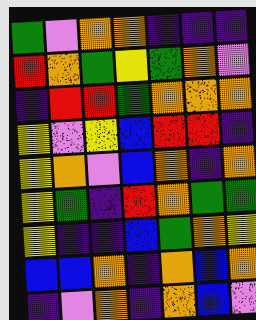[["green", "violet", "orange", "orange", "indigo", "indigo", "indigo"], ["red", "orange", "green", "yellow", "green", "orange", "violet"], ["indigo", "red", "red", "green", "orange", "orange", "orange"], ["yellow", "violet", "yellow", "blue", "red", "red", "indigo"], ["yellow", "orange", "violet", "blue", "orange", "indigo", "orange"], ["yellow", "green", "indigo", "red", "orange", "green", "green"], ["yellow", "indigo", "indigo", "blue", "green", "orange", "yellow"], ["blue", "blue", "orange", "indigo", "orange", "blue", "orange"], ["indigo", "violet", "orange", "indigo", "orange", "blue", "violet"]]